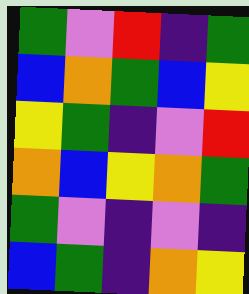[["green", "violet", "red", "indigo", "green"], ["blue", "orange", "green", "blue", "yellow"], ["yellow", "green", "indigo", "violet", "red"], ["orange", "blue", "yellow", "orange", "green"], ["green", "violet", "indigo", "violet", "indigo"], ["blue", "green", "indigo", "orange", "yellow"]]